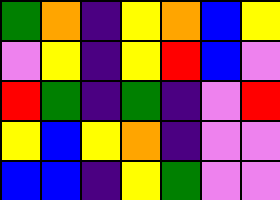[["green", "orange", "indigo", "yellow", "orange", "blue", "yellow"], ["violet", "yellow", "indigo", "yellow", "red", "blue", "violet"], ["red", "green", "indigo", "green", "indigo", "violet", "red"], ["yellow", "blue", "yellow", "orange", "indigo", "violet", "violet"], ["blue", "blue", "indigo", "yellow", "green", "violet", "violet"]]